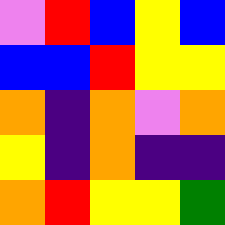[["violet", "red", "blue", "yellow", "blue"], ["blue", "blue", "red", "yellow", "yellow"], ["orange", "indigo", "orange", "violet", "orange"], ["yellow", "indigo", "orange", "indigo", "indigo"], ["orange", "red", "yellow", "yellow", "green"]]